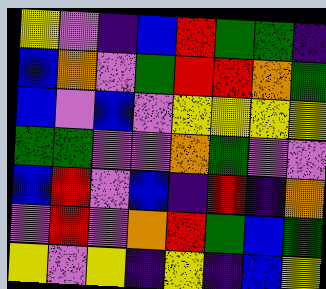[["yellow", "violet", "indigo", "blue", "red", "green", "green", "indigo"], ["blue", "orange", "violet", "green", "red", "red", "orange", "green"], ["blue", "violet", "blue", "violet", "yellow", "yellow", "yellow", "yellow"], ["green", "green", "violet", "violet", "orange", "green", "violet", "violet"], ["blue", "red", "violet", "blue", "indigo", "red", "indigo", "orange"], ["violet", "red", "violet", "orange", "red", "green", "blue", "green"], ["yellow", "violet", "yellow", "indigo", "yellow", "indigo", "blue", "yellow"]]